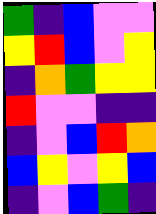[["green", "indigo", "blue", "violet", "violet"], ["yellow", "red", "blue", "violet", "yellow"], ["indigo", "orange", "green", "yellow", "yellow"], ["red", "violet", "violet", "indigo", "indigo"], ["indigo", "violet", "blue", "red", "orange"], ["blue", "yellow", "violet", "yellow", "blue"], ["indigo", "violet", "blue", "green", "indigo"]]